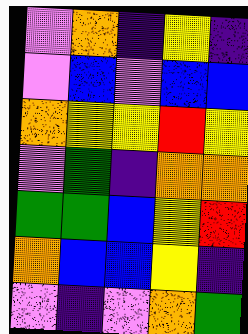[["violet", "orange", "indigo", "yellow", "indigo"], ["violet", "blue", "violet", "blue", "blue"], ["orange", "yellow", "yellow", "red", "yellow"], ["violet", "green", "indigo", "orange", "orange"], ["green", "green", "blue", "yellow", "red"], ["orange", "blue", "blue", "yellow", "indigo"], ["violet", "indigo", "violet", "orange", "green"]]